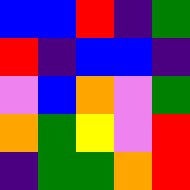[["blue", "blue", "red", "indigo", "green"], ["red", "indigo", "blue", "blue", "indigo"], ["violet", "blue", "orange", "violet", "green"], ["orange", "green", "yellow", "violet", "red"], ["indigo", "green", "green", "orange", "red"]]